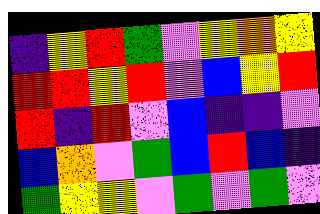[["indigo", "yellow", "red", "green", "violet", "yellow", "orange", "yellow"], ["red", "red", "yellow", "red", "violet", "blue", "yellow", "red"], ["red", "indigo", "red", "violet", "blue", "indigo", "indigo", "violet"], ["blue", "orange", "violet", "green", "blue", "red", "blue", "indigo"], ["green", "yellow", "yellow", "violet", "green", "violet", "green", "violet"]]